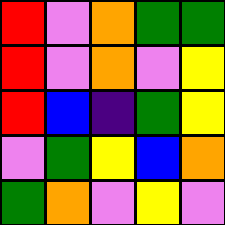[["red", "violet", "orange", "green", "green"], ["red", "violet", "orange", "violet", "yellow"], ["red", "blue", "indigo", "green", "yellow"], ["violet", "green", "yellow", "blue", "orange"], ["green", "orange", "violet", "yellow", "violet"]]